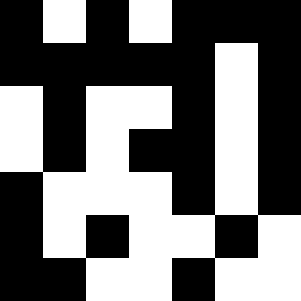[["black", "white", "black", "white", "black", "black", "black"], ["black", "black", "black", "black", "black", "white", "black"], ["white", "black", "white", "white", "black", "white", "black"], ["white", "black", "white", "black", "black", "white", "black"], ["black", "white", "white", "white", "black", "white", "black"], ["black", "white", "black", "white", "white", "black", "white"], ["black", "black", "white", "white", "black", "white", "white"]]